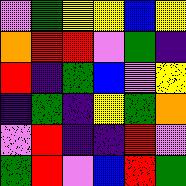[["violet", "green", "yellow", "yellow", "blue", "yellow"], ["orange", "red", "red", "violet", "green", "indigo"], ["red", "indigo", "green", "blue", "violet", "yellow"], ["indigo", "green", "indigo", "yellow", "green", "orange"], ["violet", "red", "indigo", "indigo", "red", "violet"], ["green", "red", "violet", "blue", "red", "green"]]